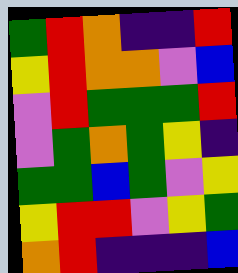[["green", "red", "orange", "indigo", "indigo", "red"], ["yellow", "red", "orange", "orange", "violet", "blue"], ["violet", "red", "green", "green", "green", "red"], ["violet", "green", "orange", "green", "yellow", "indigo"], ["green", "green", "blue", "green", "violet", "yellow"], ["yellow", "red", "red", "violet", "yellow", "green"], ["orange", "red", "indigo", "indigo", "indigo", "blue"]]